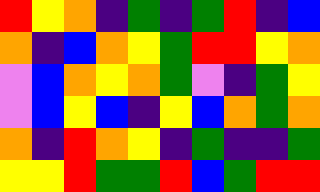[["red", "yellow", "orange", "indigo", "green", "indigo", "green", "red", "indigo", "blue"], ["orange", "indigo", "blue", "orange", "yellow", "green", "red", "red", "yellow", "orange"], ["violet", "blue", "orange", "yellow", "orange", "green", "violet", "indigo", "green", "yellow"], ["violet", "blue", "yellow", "blue", "indigo", "yellow", "blue", "orange", "green", "orange"], ["orange", "indigo", "red", "orange", "yellow", "indigo", "green", "indigo", "indigo", "green"], ["yellow", "yellow", "red", "green", "green", "red", "blue", "green", "red", "red"]]